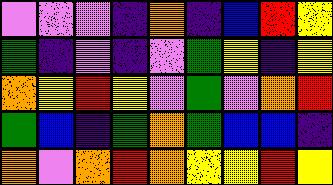[["violet", "violet", "violet", "indigo", "orange", "indigo", "blue", "red", "yellow"], ["green", "indigo", "violet", "indigo", "violet", "green", "yellow", "indigo", "yellow"], ["orange", "yellow", "red", "yellow", "violet", "green", "violet", "orange", "red"], ["green", "blue", "indigo", "green", "orange", "green", "blue", "blue", "indigo"], ["orange", "violet", "orange", "red", "orange", "yellow", "yellow", "red", "yellow"]]